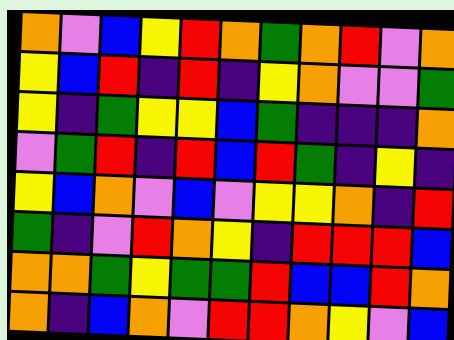[["orange", "violet", "blue", "yellow", "red", "orange", "green", "orange", "red", "violet", "orange"], ["yellow", "blue", "red", "indigo", "red", "indigo", "yellow", "orange", "violet", "violet", "green"], ["yellow", "indigo", "green", "yellow", "yellow", "blue", "green", "indigo", "indigo", "indigo", "orange"], ["violet", "green", "red", "indigo", "red", "blue", "red", "green", "indigo", "yellow", "indigo"], ["yellow", "blue", "orange", "violet", "blue", "violet", "yellow", "yellow", "orange", "indigo", "red"], ["green", "indigo", "violet", "red", "orange", "yellow", "indigo", "red", "red", "red", "blue"], ["orange", "orange", "green", "yellow", "green", "green", "red", "blue", "blue", "red", "orange"], ["orange", "indigo", "blue", "orange", "violet", "red", "red", "orange", "yellow", "violet", "blue"]]